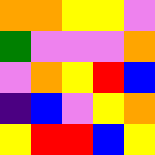[["orange", "orange", "yellow", "yellow", "violet"], ["green", "violet", "violet", "violet", "orange"], ["violet", "orange", "yellow", "red", "blue"], ["indigo", "blue", "violet", "yellow", "orange"], ["yellow", "red", "red", "blue", "yellow"]]